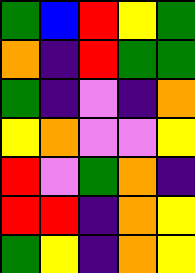[["green", "blue", "red", "yellow", "green"], ["orange", "indigo", "red", "green", "green"], ["green", "indigo", "violet", "indigo", "orange"], ["yellow", "orange", "violet", "violet", "yellow"], ["red", "violet", "green", "orange", "indigo"], ["red", "red", "indigo", "orange", "yellow"], ["green", "yellow", "indigo", "orange", "yellow"]]